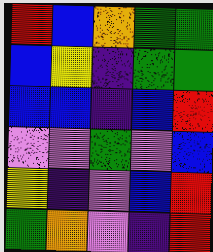[["red", "blue", "orange", "green", "green"], ["blue", "yellow", "indigo", "green", "green"], ["blue", "blue", "indigo", "blue", "red"], ["violet", "violet", "green", "violet", "blue"], ["yellow", "indigo", "violet", "blue", "red"], ["green", "orange", "violet", "indigo", "red"]]